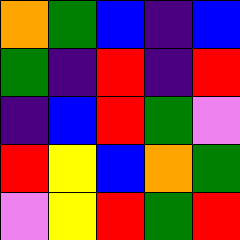[["orange", "green", "blue", "indigo", "blue"], ["green", "indigo", "red", "indigo", "red"], ["indigo", "blue", "red", "green", "violet"], ["red", "yellow", "blue", "orange", "green"], ["violet", "yellow", "red", "green", "red"]]